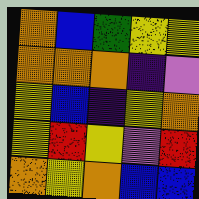[["orange", "blue", "green", "yellow", "yellow"], ["orange", "orange", "orange", "indigo", "violet"], ["yellow", "blue", "indigo", "yellow", "orange"], ["yellow", "red", "yellow", "violet", "red"], ["orange", "yellow", "orange", "blue", "blue"]]